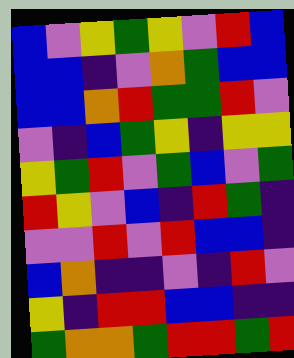[["blue", "violet", "yellow", "green", "yellow", "violet", "red", "blue"], ["blue", "blue", "indigo", "violet", "orange", "green", "blue", "blue"], ["blue", "blue", "orange", "red", "green", "green", "red", "violet"], ["violet", "indigo", "blue", "green", "yellow", "indigo", "yellow", "yellow"], ["yellow", "green", "red", "violet", "green", "blue", "violet", "green"], ["red", "yellow", "violet", "blue", "indigo", "red", "green", "indigo"], ["violet", "violet", "red", "violet", "red", "blue", "blue", "indigo"], ["blue", "orange", "indigo", "indigo", "violet", "indigo", "red", "violet"], ["yellow", "indigo", "red", "red", "blue", "blue", "indigo", "indigo"], ["green", "orange", "orange", "green", "red", "red", "green", "red"]]